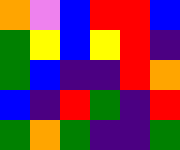[["orange", "violet", "blue", "red", "red", "blue"], ["green", "yellow", "blue", "yellow", "red", "indigo"], ["green", "blue", "indigo", "indigo", "red", "orange"], ["blue", "indigo", "red", "green", "indigo", "red"], ["green", "orange", "green", "indigo", "indigo", "green"]]